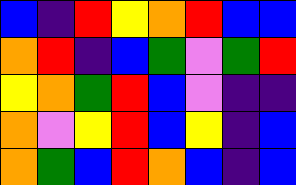[["blue", "indigo", "red", "yellow", "orange", "red", "blue", "blue"], ["orange", "red", "indigo", "blue", "green", "violet", "green", "red"], ["yellow", "orange", "green", "red", "blue", "violet", "indigo", "indigo"], ["orange", "violet", "yellow", "red", "blue", "yellow", "indigo", "blue"], ["orange", "green", "blue", "red", "orange", "blue", "indigo", "blue"]]